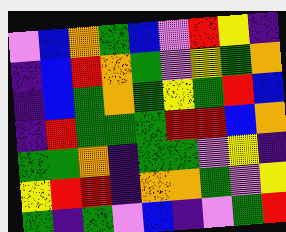[["violet", "blue", "orange", "green", "blue", "violet", "red", "yellow", "indigo"], ["indigo", "blue", "red", "orange", "green", "violet", "yellow", "green", "orange"], ["indigo", "blue", "green", "orange", "green", "yellow", "green", "red", "blue"], ["indigo", "red", "green", "green", "green", "red", "red", "blue", "orange"], ["green", "green", "orange", "indigo", "green", "green", "violet", "yellow", "indigo"], ["yellow", "red", "red", "indigo", "orange", "orange", "green", "violet", "yellow"], ["green", "indigo", "green", "violet", "blue", "indigo", "violet", "green", "red"]]